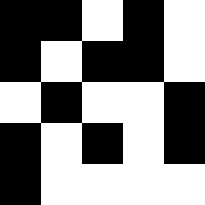[["black", "black", "white", "black", "white"], ["black", "white", "black", "black", "white"], ["white", "black", "white", "white", "black"], ["black", "white", "black", "white", "black"], ["black", "white", "white", "white", "white"]]